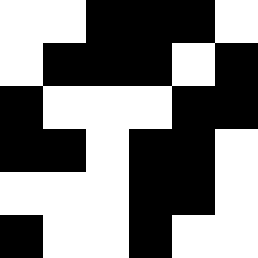[["white", "white", "black", "black", "black", "white"], ["white", "black", "black", "black", "white", "black"], ["black", "white", "white", "white", "black", "black"], ["black", "black", "white", "black", "black", "white"], ["white", "white", "white", "black", "black", "white"], ["black", "white", "white", "black", "white", "white"]]